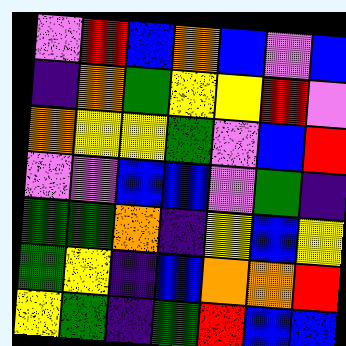[["violet", "red", "blue", "orange", "blue", "violet", "blue"], ["indigo", "orange", "green", "yellow", "yellow", "red", "violet"], ["orange", "yellow", "yellow", "green", "violet", "blue", "red"], ["violet", "violet", "blue", "blue", "violet", "green", "indigo"], ["green", "green", "orange", "indigo", "yellow", "blue", "yellow"], ["green", "yellow", "indigo", "blue", "orange", "orange", "red"], ["yellow", "green", "indigo", "green", "red", "blue", "blue"]]